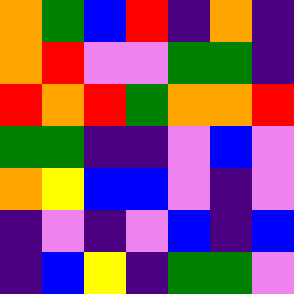[["orange", "green", "blue", "red", "indigo", "orange", "indigo"], ["orange", "red", "violet", "violet", "green", "green", "indigo"], ["red", "orange", "red", "green", "orange", "orange", "red"], ["green", "green", "indigo", "indigo", "violet", "blue", "violet"], ["orange", "yellow", "blue", "blue", "violet", "indigo", "violet"], ["indigo", "violet", "indigo", "violet", "blue", "indigo", "blue"], ["indigo", "blue", "yellow", "indigo", "green", "green", "violet"]]